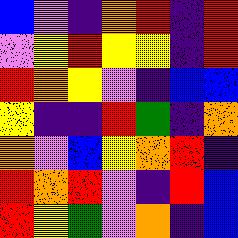[["blue", "violet", "indigo", "orange", "red", "indigo", "red"], ["violet", "yellow", "red", "yellow", "yellow", "indigo", "red"], ["red", "orange", "yellow", "violet", "indigo", "blue", "blue"], ["yellow", "indigo", "indigo", "red", "green", "indigo", "orange"], ["orange", "violet", "blue", "yellow", "orange", "red", "indigo"], ["red", "orange", "red", "violet", "indigo", "red", "blue"], ["red", "yellow", "green", "violet", "orange", "indigo", "blue"]]